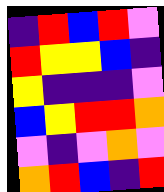[["indigo", "red", "blue", "red", "violet"], ["red", "yellow", "yellow", "blue", "indigo"], ["yellow", "indigo", "indigo", "indigo", "violet"], ["blue", "yellow", "red", "red", "orange"], ["violet", "indigo", "violet", "orange", "violet"], ["orange", "red", "blue", "indigo", "red"]]